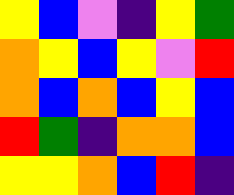[["yellow", "blue", "violet", "indigo", "yellow", "green"], ["orange", "yellow", "blue", "yellow", "violet", "red"], ["orange", "blue", "orange", "blue", "yellow", "blue"], ["red", "green", "indigo", "orange", "orange", "blue"], ["yellow", "yellow", "orange", "blue", "red", "indigo"]]